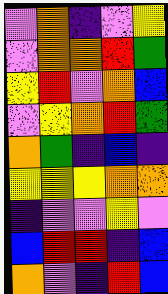[["violet", "orange", "indigo", "violet", "yellow"], ["violet", "orange", "orange", "red", "green"], ["yellow", "red", "violet", "orange", "blue"], ["violet", "yellow", "orange", "red", "green"], ["orange", "green", "indigo", "blue", "indigo"], ["yellow", "yellow", "yellow", "orange", "orange"], ["indigo", "violet", "violet", "yellow", "violet"], ["blue", "red", "red", "indigo", "blue"], ["orange", "violet", "indigo", "red", "blue"]]